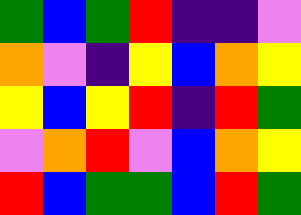[["green", "blue", "green", "red", "indigo", "indigo", "violet"], ["orange", "violet", "indigo", "yellow", "blue", "orange", "yellow"], ["yellow", "blue", "yellow", "red", "indigo", "red", "green"], ["violet", "orange", "red", "violet", "blue", "orange", "yellow"], ["red", "blue", "green", "green", "blue", "red", "green"]]